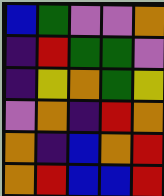[["blue", "green", "violet", "violet", "orange"], ["indigo", "red", "green", "green", "violet"], ["indigo", "yellow", "orange", "green", "yellow"], ["violet", "orange", "indigo", "red", "orange"], ["orange", "indigo", "blue", "orange", "red"], ["orange", "red", "blue", "blue", "red"]]